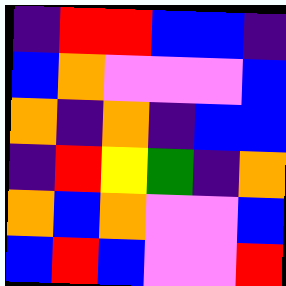[["indigo", "red", "red", "blue", "blue", "indigo"], ["blue", "orange", "violet", "violet", "violet", "blue"], ["orange", "indigo", "orange", "indigo", "blue", "blue"], ["indigo", "red", "yellow", "green", "indigo", "orange"], ["orange", "blue", "orange", "violet", "violet", "blue"], ["blue", "red", "blue", "violet", "violet", "red"]]